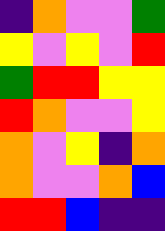[["indigo", "orange", "violet", "violet", "green"], ["yellow", "violet", "yellow", "violet", "red"], ["green", "red", "red", "yellow", "yellow"], ["red", "orange", "violet", "violet", "yellow"], ["orange", "violet", "yellow", "indigo", "orange"], ["orange", "violet", "violet", "orange", "blue"], ["red", "red", "blue", "indigo", "indigo"]]